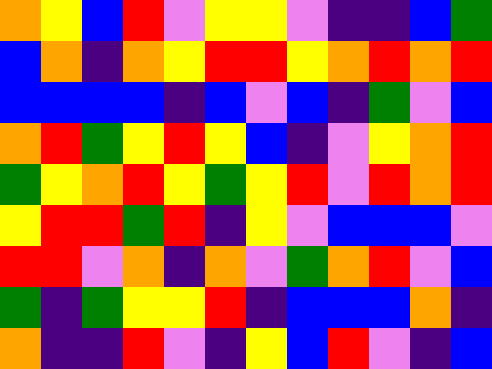[["orange", "yellow", "blue", "red", "violet", "yellow", "yellow", "violet", "indigo", "indigo", "blue", "green"], ["blue", "orange", "indigo", "orange", "yellow", "red", "red", "yellow", "orange", "red", "orange", "red"], ["blue", "blue", "blue", "blue", "indigo", "blue", "violet", "blue", "indigo", "green", "violet", "blue"], ["orange", "red", "green", "yellow", "red", "yellow", "blue", "indigo", "violet", "yellow", "orange", "red"], ["green", "yellow", "orange", "red", "yellow", "green", "yellow", "red", "violet", "red", "orange", "red"], ["yellow", "red", "red", "green", "red", "indigo", "yellow", "violet", "blue", "blue", "blue", "violet"], ["red", "red", "violet", "orange", "indigo", "orange", "violet", "green", "orange", "red", "violet", "blue"], ["green", "indigo", "green", "yellow", "yellow", "red", "indigo", "blue", "blue", "blue", "orange", "indigo"], ["orange", "indigo", "indigo", "red", "violet", "indigo", "yellow", "blue", "red", "violet", "indigo", "blue"]]